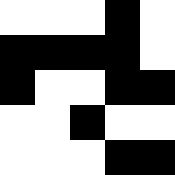[["white", "white", "white", "black", "white"], ["black", "black", "black", "black", "white"], ["black", "white", "white", "black", "black"], ["white", "white", "black", "white", "white"], ["white", "white", "white", "black", "black"]]